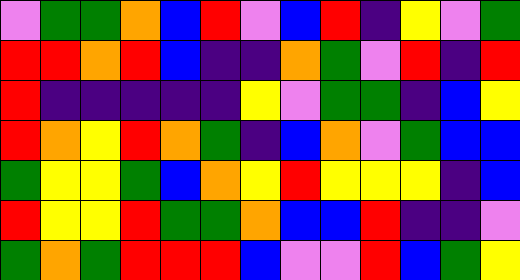[["violet", "green", "green", "orange", "blue", "red", "violet", "blue", "red", "indigo", "yellow", "violet", "green"], ["red", "red", "orange", "red", "blue", "indigo", "indigo", "orange", "green", "violet", "red", "indigo", "red"], ["red", "indigo", "indigo", "indigo", "indigo", "indigo", "yellow", "violet", "green", "green", "indigo", "blue", "yellow"], ["red", "orange", "yellow", "red", "orange", "green", "indigo", "blue", "orange", "violet", "green", "blue", "blue"], ["green", "yellow", "yellow", "green", "blue", "orange", "yellow", "red", "yellow", "yellow", "yellow", "indigo", "blue"], ["red", "yellow", "yellow", "red", "green", "green", "orange", "blue", "blue", "red", "indigo", "indigo", "violet"], ["green", "orange", "green", "red", "red", "red", "blue", "violet", "violet", "red", "blue", "green", "yellow"]]